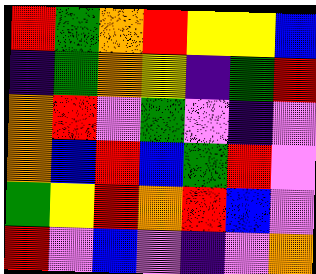[["red", "green", "orange", "red", "yellow", "yellow", "blue"], ["indigo", "green", "orange", "yellow", "indigo", "green", "red"], ["orange", "red", "violet", "green", "violet", "indigo", "violet"], ["orange", "blue", "red", "blue", "green", "red", "violet"], ["green", "yellow", "red", "orange", "red", "blue", "violet"], ["red", "violet", "blue", "violet", "indigo", "violet", "orange"]]